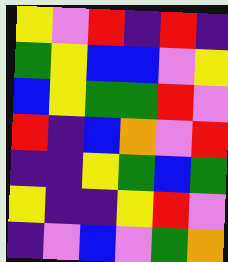[["yellow", "violet", "red", "indigo", "red", "indigo"], ["green", "yellow", "blue", "blue", "violet", "yellow"], ["blue", "yellow", "green", "green", "red", "violet"], ["red", "indigo", "blue", "orange", "violet", "red"], ["indigo", "indigo", "yellow", "green", "blue", "green"], ["yellow", "indigo", "indigo", "yellow", "red", "violet"], ["indigo", "violet", "blue", "violet", "green", "orange"]]